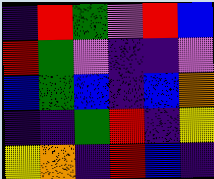[["indigo", "red", "green", "violet", "red", "blue"], ["red", "green", "violet", "indigo", "indigo", "violet"], ["blue", "green", "blue", "indigo", "blue", "orange"], ["indigo", "indigo", "green", "red", "indigo", "yellow"], ["yellow", "orange", "indigo", "red", "blue", "indigo"]]